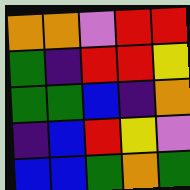[["orange", "orange", "violet", "red", "red"], ["green", "indigo", "red", "red", "yellow"], ["green", "green", "blue", "indigo", "orange"], ["indigo", "blue", "red", "yellow", "violet"], ["blue", "blue", "green", "orange", "green"]]